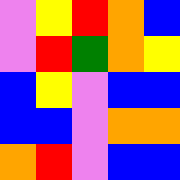[["violet", "yellow", "red", "orange", "blue"], ["violet", "red", "green", "orange", "yellow"], ["blue", "yellow", "violet", "blue", "blue"], ["blue", "blue", "violet", "orange", "orange"], ["orange", "red", "violet", "blue", "blue"]]